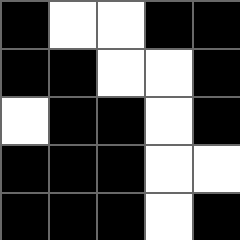[["black", "white", "white", "black", "black"], ["black", "black", "white", "white", "black"], ["white", "black", "black", "white", "black"], ["black", "black", "black", "white", "white"], ["black", "black", "black", "white", "black"]]